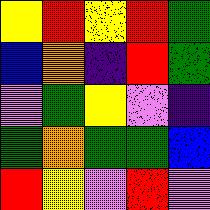[["yellow", "red", "yellow", "red", "green"], ["blue", "orange", "indigo", "red", "green"], ["violet", "green", "yellow", "violet", "indigo"], ["green", "orange", "green", "green", "blue"], ["red", "yellow", "violet", "red", "violet"]]